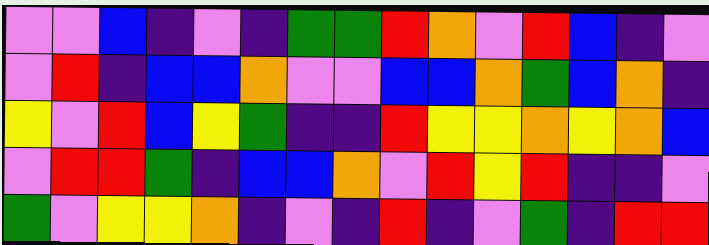[["violet", "violet", "blue", "indigo", "violet", "indigo", "green", "green", "red", "orange", "violet", "red", "blue", "indigo", "violet"], ["violet", "red", "indigo", "blue", "blue", "orange", "violet", "violet", "blue", "blue", "orange", "green", "blue", "orange", "indigo"], ["yellow", "violet", "red", "blue", "yellow", "green", "indigo", "indigo", "red", "yellow", "yellow", "orange", "yellow", "orange", "blue"], ["violet", "red", "red", "green", "indigo", "blue", "blue", "orange", "violet", "red", "yellow", "red", "indigo", "indigo", "violet"], ["green", "violet", "yellow", "yellow", "orange", "indigo", "violet", "indigo", "red", "indigo", "violet", "green", "indigo", "red", "red"]]